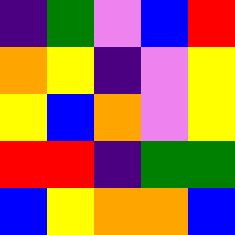[["indigo", "green", "violet", "blue", "red"], ["orange", "yellow", "indigo", "violet", "yellow"], ["yellow", "blue", "orange", "violet", "yellow"], ["red", "red", "indigo", "green", "green"], ["blue", "yellow", "orange", "orange", "blue"]]